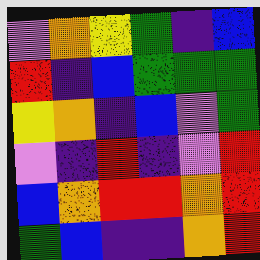[["violet", "orange", "yellow", "green", "indigo", "blue"], ["red", "indigo", "blue", "green", "green", "green"], ["yellow", "orange", "indigo", "blue", "violet", "green"], ["violet", "indigo", "red", "indigo", "violet", "red"], ["blue", "orange", "red", "red", "orange", "red"], ["green", "blue", "indigo", "indigo", "orange", "red"]]